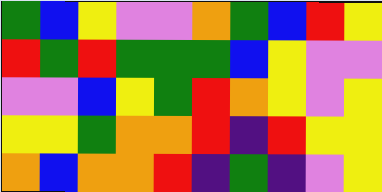[["green", "blue", "yellow", "violet", "violet", "orange", "green", "blue", "red", "yellow"], ["red", "green", "red", "green", "green", "green", "blue", "yellow", "violet", "violet"], ["violet", "violet", "blue", "yellow", "green", "red", "orange", "yellow", "violet", "yellow"], ["yellow", "yellow", "green", "orange", "orange", "red", "indigo", "red", "yellow", "yellow"], ["orange", "blue", "orange", "orange", "red", "indigo", "green", "indigo", "violet", "yellow"]]